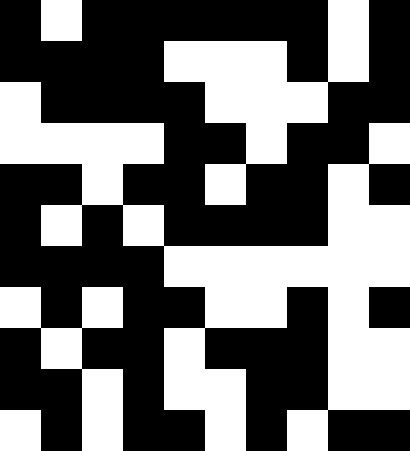[["black", "white", "black", "black", "black", "black", "black", "black", "white", "black"], ["black", "black", "black", "black", "white", "white", "white", "black", "white", "black"], ["white", "black", "black", "black", "black", "white", "white", "white", "black", "black"], ["white", "white", "white", "white", "black", "black", "white", "black", "black", "white"], ["black", "black", "white", "black", "black", "white", "black", "black", "white", "black"], ["black", "white", "black", "white", "black", "black", "black", "black", "white", "white"], ["black", "black", "black", "black", "white", "white", "white", "white", "white", "white"], ["white", "black", "white", "black", "black", "white", "white", "black", "white", "black"], ["black", "white", "black", "black", "white", "black", "black", "black", "white", "white"], ["black", "black", "white", "black", "white", "white", "black", "black", "white", "white"], ["white", "black", "white", "black", "black", "white", "black", "white", "black", "black"]]